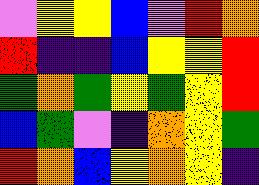[["violet", "yellow", "yellow", "blue", "violet", "red", "orange"], ["red", "indigo", "indigo", "blue", "yellow", "yellow", "red"], ["green", "orange", "green", "yellow", "green", "yellow", "red"], ["blue", "green", "violet", "indigo", "orange", "yellow", "green"], ["red", "orange", "blue", "yellow", "orange", "yellow", "indigo"]]